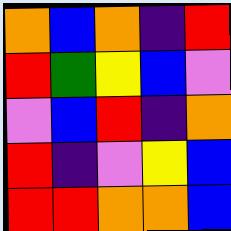[["orange", "blue", "orange", "indigo", "red"], ["red", "green", "yellow", "blue", "violet"], ["violet", "blue", "red", "indigo", "orange"], ["red", "indigo", "violet", "yellow", "blue"], ["red", "red", "orange", "orange", "blue"]]